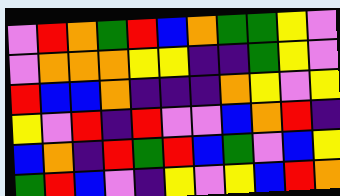[["violet", "red", "orange", "green", "red", "blue", "orange", "green", "green", "yellow", "violet"], ["violet", "orange", "orange", "orange", "yellow", "yellow", "indigo", "indigo", "green", "yellow", "violet"], ["red", "blue", "blue", "orange", "indigo", "indigo", "indigo", "orange", "yellow", "violet", "yellow"], ["yellow", "violet", "red", "indigo", "red", "violet", "violet", "blue", "orange", "red", "indigo"], ["blue", "orange", "indigo", "red", "green", "red", "blue", "green", "violet", "blue", "yellow"], ["green", "red", "blue", "violet", "indigo", "yellow", "violet", "yellow", "blue", "red", "orange"]]